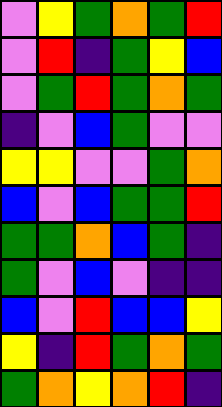[["violet", "yellow", "green", "orange", "green", "red"], ["violet", "red", "indigo", "green", "yellow", "blue"], ["violet", "green", "red", "green", "orange", "green"], ["indigo", "violet", "blue", "green", "violet", "violet"], ["yellow", "yellow", "violet", "violet", "green", "orange"], ["blue", "violet", "blue", "green", "green", "red"], ["green", "green", "orange", "blue", "green", "indigo"], ["green", "violet", "blue", "violet", "indigo", "indigo"], ["blue", "violet", "red", "blue", "blue", "yellow"], ["yellow", "indigo", "red", "green", "orange", "green"], ["green", "orange", "yellow", "orange", "red", "indigo"]]